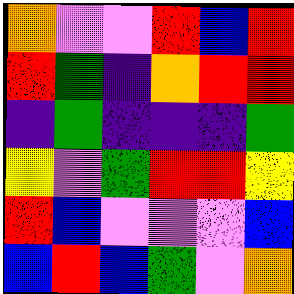[["orange", "violet", "violet", "red", "blue", "red"], ["red", "green", "indigo", "orange", "red", "red"], ["indigo", "green", "indigo", "indigo", "indigo", "green"], ["yellow", "violet", "green", "red", "red", "yellow"], ["red", "blue", "violet", "violet", "violet", "blue"], ["blue", "red", "blue", "green", "violet", "orange"]]